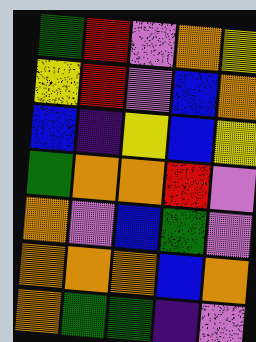[["green", "red", "violet", "orange", "yellow"], ["yellow", "red", "violet", "blue", "orange"], ["blue", "indigo", "yellow", "blue", "yellow"], ["green", "orange", "orange", "red", "violet"], ["orange", "violet", "blue", "green", "violet"], ["orange", "orange", "orange", "blue", "orange"], ["orange", "green", "green", "indigo", "violet"]]